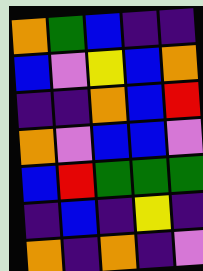[["orange", "green", "blue", "indigo", "indigo"], ["blue", "violet", "yellow", "blue", "orange"], ["indigo", "indigo", "orange", "blue", "red"], ["orange", "violet", "blue", "blue", "violet"], ["blue", "red", "green", "green", "green"], ["indigo", "blue", "indigo", "yellow", "indigo"], ["orange", "indigo", "orange", "indigo", "violet"]]